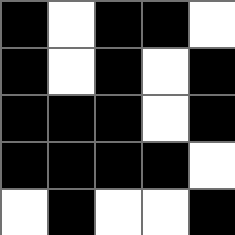[["black", "white", "black", "black", "white"], ["black", "white", "black", "white", "black"], ["black", "black", "black", "white", "black"], ["black", "black", "black", "black", "white"], ["white", "black", "white", "white", "black"]]